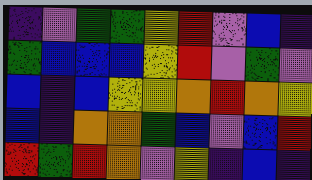[["indigo", "violet", "green", "green", "yellow", "red", "violet", "blue", "indigo"], ["green", "blue", "blue", "blue", "yellow", "red", "violet", "green", "violet"], ["blue", "indigo", "blue", "yellow", "yellow", "orange", "red", "orange", "yellow"], ["blue", "indigo", "orange", "orange", "green", "blue", "violet", "blue", "red"], ["red", "green", "red", "orange", "violet", "yellow", "indigo", "blue", "indigo"]]